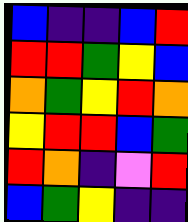[["blue", "indigo", "indigo", "blue", "red"], ["red", "red", "green", "yellow", "blue"], ["orange", "green", "yellow", "red", "orange"], ["yellow", "red", "red", "blue", "green"], ["red", "orange", "indigo", "violet", "red"], ["blue", "green", "yellow", "indigo", "indigo"]]